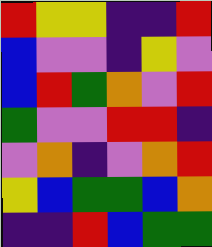[["red", "yellow", "yellow", "indigo", "indigo", "red"], ["blue", "violet", "violet", "indigo", "yellow", "violet"], ["blue", "red", "green", "orange", "violet", "red"], ["green", "violet", "violet", "red", "red", "indigo"], ["violet", "orange", "indigo", "violet", "orange", "red"], ["yellow", "blue", "green", "green", "blue", "orange"], ["indigo", "indigo", "red", "blue", "green", "green"]]